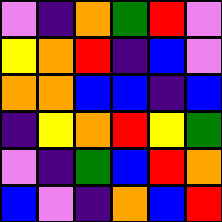[["violet", "indigo", "orange", "green", "red", "violet"], ["yellow", "orange", "red", "indigo", "blue", "violet"], ["orange", "orange", "blue", "blue", "indigo", "blue"], ["indigo", "yellow", "orange", "red", "yellow", "green"], ["violet", "indigo", "green", "blue", "red", "orange"], ["blue", "violet", "indigo", "orange", "blue", "red"]]